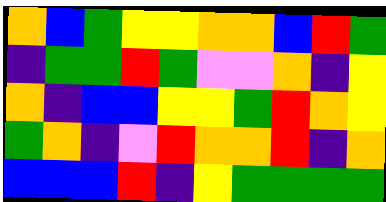[["orange", "blue", "green", "yellow", "yellow", "orange", "orange", "blue", "red", "green"], ["indigo", "green", "green", "red", "green", "violet", "violet", "orange", "indigo", "yellow"], ["orange", "indigo", "blue", "blue", "yellow", "yellow", "green", "red", "orange", "yellow"], ["green", "orange", "indigo", "violet", "red", "orange", "orange", "red", "indigo", "orange"], ["blue", "blue", "blue", "red", "indigo", "yellow", "green", "green", "green", "green"]]